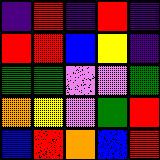[["indigo", "red", "indigo", "red", "indigo"], ["red", "red", "blue", "yellow", "indigo"], ["green", "green", "violet", "violet", "green"], ["orange", "yellow", "violet", "green", "red"], ["blue", "red", "orange", "blue", "red"]]